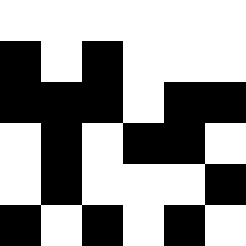[["white", "white", "white", "white", "white", "white"], ["black", "white", "black", "white", "white", "white"], ["black", "black", "black", "white", "black", "black"], ["white", "black", "white", "black", "black", "white"], ["white", "black", "white", "white", "white", "black"], ["black", "white", "black", "white", "black", "white"]]